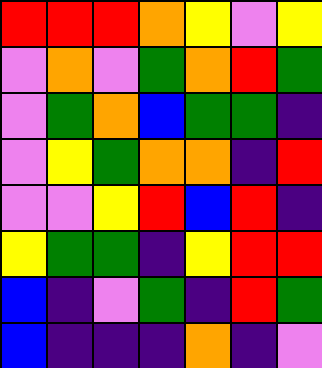[["red", "red", "red", "orange", "yellow", "violet", "yellow"], ["violet", "orange", "violet", "green", "orange", "red", "green"], ["violet", "green", "orange", "blue", "green", "green", "indigo"], ["violet", "yellow", "green", "orange", "orange", "indigo", "red"], ["violet", "violet", "yellow", "red", "blue", "red", "indigo"], ["yellow", "green", "green", "indigo", "yellow", "red", "red"], ["blue", "indigo", "violet", "green", "indigo", "red", "green"], ["blue", "indigo", "indigo", "indigo", "orange", "indigo", "violet"]]